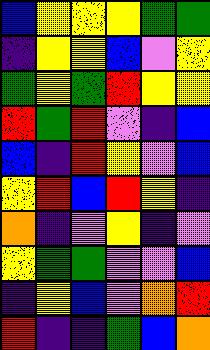[["blue", "yellow", "yellow", "yellow", "green", "green"], ["indigo", "yellow", "yellow", "blue", "violet", "yellow"], ["green", "yellow", "green", "red", "yellow", "yellow"], ["red", "green", "red", "violet", "indigo", "blue"], ["blue", "indigo", "red", "yellow", "violet", "blue"], ["yellow", "red", "blue", "red", "yellow", "indigo"], ["orange", "indigo", "violet", "yellow", "indigo", "violet"], ["yellow", "green", "green", "violet", "violet", "blue"], ["indigo", "yellow", "blue", "violet", "orange", "red"], ["red", "indigo", "indigo", "green", "blue", "orange"]]